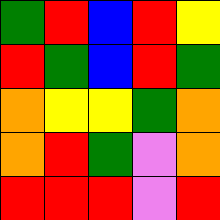[["green", "red", "blue", "red", "yellow"], ["red", "green", "blue", "red", "green"], ["orange", "yellow", "yellow", "green", "orange"], ["orange", "red", "green", "violet", "orange"], ["red", "red", "red", "violet", "red"]]